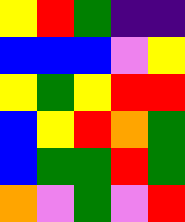[["yellow", "red", "green", "indigo", "indigo"], ["blue", "blue", "blue", "violet", "yellow"], ["yellow", "green", "yellow", "red", "red"], ["blue", "yellow", "red", "orange", "green"], ["blue", "green", "green", "red", "green"], ["orange", "violet", "green", "violet", "red"]]